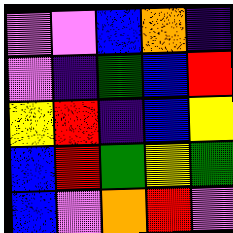[["violet", "violet", "blue", "orange", "indigo"], ["violet", "indigo", "green", "blue", "red"], ["yellow", "red", "indigo", "blue", "yellow"], ["blue", "red", "green", "yellow", "green"], ["blue", "violet", "orange", "red", "violet"]]